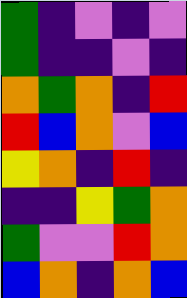[["green", "indigo", "violet", "indigo", "violet"], ["green", "indigo", "indigo", "violet", "indigo"], ["orange", "green", "orange", "indigo", "red"], ["red", "blue", "orange", "violet", "blue"], ["yellow", "orange", "indigo", "red", "indigo"], ["indigo", "indigo", "yellow", "green", "orange"], ["green", "violet", "violet", "red", "orange"], ["blue", "orange", "indigo", "orange", "blue"]]